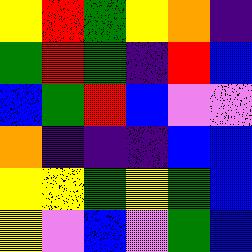[["yellow", "red", "green", "yellow", "orange", "indigo"], ["green", "red", "green", "indigo", "red", "blue"], ["blue", "green", "red", "blue", "violet", "violet"], ["orange", "indigo", "indigo", "indigo", "blue", "blue"], ["yellow", "yellow", "green", "yellow", "green", "blue"], ["yellow", "violet", "blue", "violet", "green", "blue"]]